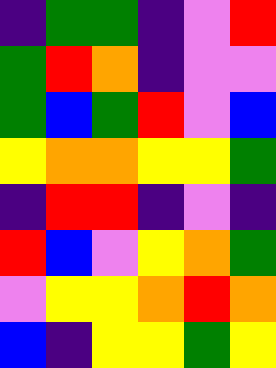[["indigo", "green", "green", "indigo", "violet", "red"], ["green", "red", "orange", "indigo", "violet", "violet"], ["green", "blue", "green", "red", "violet", "blue"], ["yellow", "orange", "orange", "yellow", "yellow", "green"], ["indigo", "red", "red", "indigo", "violet", "indigo"], ["red", "blue", "violet", "yellow", "orange", "green"], ["violet", "yellow", "yellow", "orange", "red", "orange"], ["blue", "indigo", "yellow", "yellow", "green", "yellow"]]